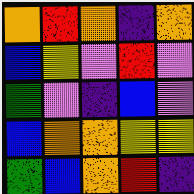[["orange", "red", "orange", "indigo", "orange"], ["blue", "yellow", "violet", "red", "violet"], ["green", "violet", "indigo", "blue", "violet"], ["blue", "orange", "orange", "yellow", "yellow"], ["green", "blue", "orange", "red", "indigo"]]